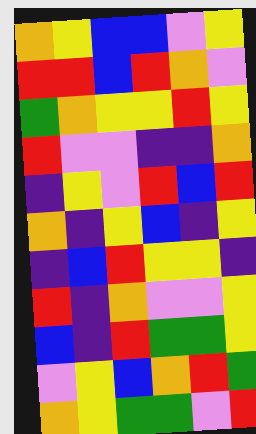[["orange", "yellow", "blue", "blue", "violet", "yellow"], ["red", "red", "blue", "red", "orange", "violet"], ["green", "orange", "yellow", "yellow", "red", "yellow"], ["red", "violet", "violet", "indigo", "indigo", "orange"], ["indigo", "yellow", "violet", "red", "blue", "red"], ["orange", "indigo", "yellow", "blue", "indigo", "yellow"], ["indigo", "blue", "red", "yellow", "yellow", "indigo"], ["red", "indigo", "orange", "violet", "violet", "yellow"], ["blue", "indigo", "red", "green", "green", "yellow"], ["violet", "yellow", "blue", "orange", "red", "green"], ["orange", "yellow", "green", "green", "violet", "red"]]